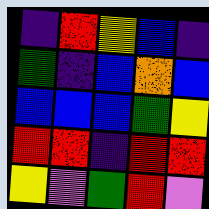[["indigo", "red", "yellow", "blue", "indigo"], ["green", "indigo", "blue", "orange", "blue"], ["blue", "blue", "blue", "green", "yellow"], ["red", "red", "indigo", "red", "red"], ["yellow", "violet", "green", "red", "violet"]]